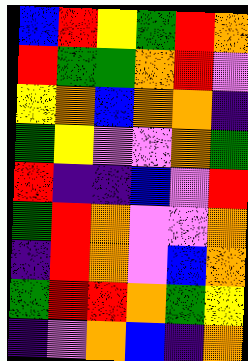[["blue", "red", "yellow", "green", "red", "orange"], ["red", "green", "green", "orange", "red", "violet"], ["yellow", "orange", "blue", "orange", "orange", "indigo"], ["green", "yellow", "violet", "violet", "orange", "green"], ["red", "indigo", "indigo", "blue", "violet", "red"], ["green", "red", "orange", "violet", "violet", "orange"], ["indigo", "red", "orange", "violet", "blue", "orange"], ["green", "red", "red", "orange", "green", "yellow"], ["indigo", "violet", "orange", "blue", "indigo", "orange"]]